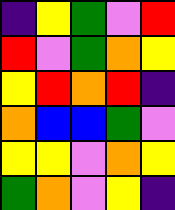[["indigo", "yellow", "green", "violet", "red"], ["red", "violet", "green", "orange", "yellow"], ["yellow", "red", "orange", "red", "indigo"], ["orange", "blue", "blue", "green", "violet"], ["yellow", "yellow", "violet", "orange", "yellow"], ["green", "orange", "violet", "yellow", "indigo"]]